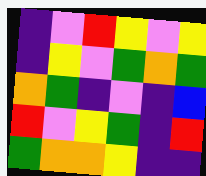[["indigo", "violet", "red", "yellow", "violet", "yellow"], ["indigo", "yellow", "violet", "green", "orange", "green"], ["orange", "green", "indigo", "violet", "indigo", "blue"], ["red", "violet", "yellow", "green", "indigo", "red"], ["green", "orange", "orange", "yellow", "indigo", "indigo"]]